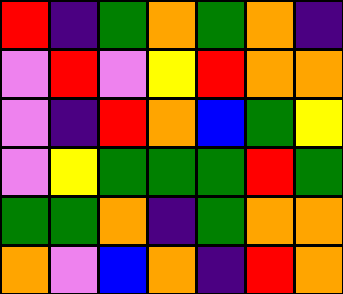[["red", "indigo", "green", "orange", "green", "orange", "indigo"], ["violet", "red", "violet", "yellow", "red", "orange", "orange"], ["violet", "indigo", "red", "orange", "blue", "green", "yellow"], ["violet", "yellow", "green", "green", "green", "red", "green"], ["green", "green", "orange", "indigo", "green", "orange", "orange"], ["orange", "violet", "blue", "orange", "indigo", "red", "orange"]]